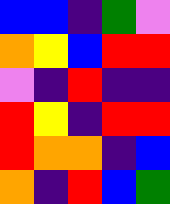[["blue", "blue", "indigo", "green", "violet"], ["orange", "yellow", "blue", "red", "red"], ["violet", "indigo", "red", "indigo", "indigo"], ["red", "yellow", "indigo", "red", "red"], ["red", "orange", "orange", "indigo", "blue"], ["orange", "indigo", "red", "blue", "green"]]